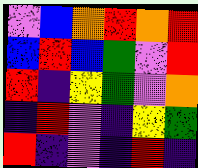[["violet", "blue", "orange", "red", "orange", "red"], ["blue", "red", "blue", "green", "violet", "red"], ["red", "indigo", "yellow", "green", "violet", "orange"], ["indigo", "red", "violet", "indigo", "yellow", "green"], ["red", "indigo", "violet", "indigo", "red", "indigo"]]